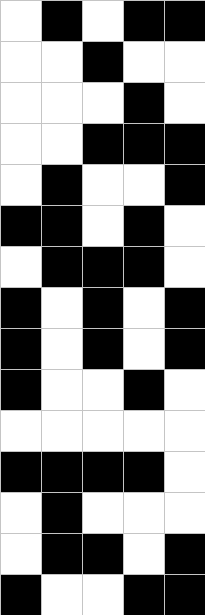[["white", "black", "white", "black", "black"], ["white", "white", "black", "white", "white"], ["white", "white", "white", "black", "white"], ["white", "white", "black", "black", "black"], ["white", "black", "white", "white", "black"], ["black", "black", "white", "black", "white"], ["white", "black", "black", "black", "white"], ["black", "white", "black", "white", "black"], ["black", "white", "black", "white", "black"], ["black", "white", "white", "black", "white"], ["white", "white", "white", "white", "white"], ["black", "black", "black", "black", "white"], ["white", "black", "white", "white", "white"], ["white", "black", "black", "white", "black"], ["black", "white", "white", "black", "black"]]